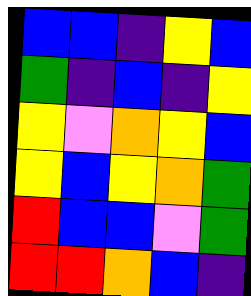[["blue", "blue", "indigo", "yellow", "blue"], ["green", "indigo", "blue", "indigo", "yellow"], ["yellow", "violet", "orange", "yellow", "blue"], ["yellow", "blue", "yellow", "orange", "green"], ["red", "blue", "blue", "violet", "green"], ["red", "red", "orange", "blue", "indigo"]]